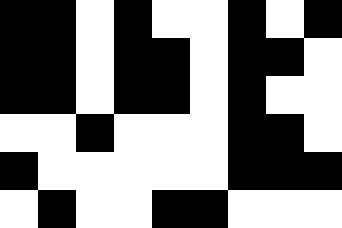[["black", "black", "white", "black", "white", "white", "black", "white", "black"], ["black", "black", "white", "black", "black", "white", "black", "black", "white"], ["black", "black", "white", "black", "black", "white", "black", "white", "white"], ["white", "white", "black", "white", "white", "white", "black", "black", "white"], ["black", "white", "white", "white", "white", "white", "black", "black", "black"], ["white", "black", "white", "white", "black", "black", "white", "white", "white"]]